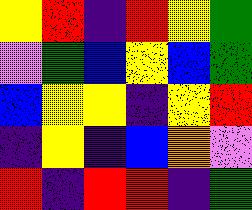[["yellow", "red", "indigo", "red", "yellow", "green"], ["violet", "green", "blue", "yellow", "blue", "green"], ["blue", "yellow", "yellow", "indigo", "yellow", "red"], ["indigo", "yellow", "indigo", "blue", "orange", "violet"], ["red", "indigo", "red", "red", "indigo", "green"]]